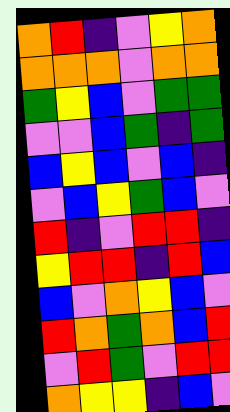[["orange", "red", "indigo", "violet", "yellow", "orange"], ["orange", "orange", "orange", "violet", "orange", "orange"], ["green", "yellow", "blue", "violet", "green", "green"], ["violet", "violet", "blue", "green", "indigo", "green"], ["blue", "yellow", "blue", "violet", "blue", "indigo"], ["violet", "blue", "yellow", "green", "blue", "violet"], ["red", "indigo", "violet", "red", "red", "indigo"], ["yellow", "red", "red", "indigo", "red", "blue"], ["blue", "violet", "orange", "yellow", "blue", "violet"], ["red", "orange", "green", "orange", "blue", "red"], ["violet", "red", "green", "violet", "red", "red"], ["orange", "yellow", "yellow", "indigo", "blue", "violet"]]